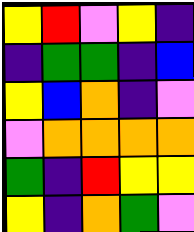[["yellow", "red", "violet", "yellow", "indigo"], ["indigo", "green", "green", "indigo", "blue"], ["yellow", "blue", "orange", "indigo", "violet"], ["violet", "orange", "orange", "orange", "orange"], ["green", "indigo", "red", "yellow", "yellow"], ["yellow", "indigo", "orange", "green", "violet"]]